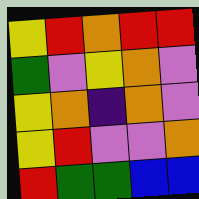[["yellow", "red", "orange", "red", "red"], ["green", "violet", "yellow", "orange", "violet"], ["yellow", "orange", "indigo", "orange", "violet"], ["yellow", "red", "violet", "violet", "orange"], ["red", "green", "green", "blue", "blue"]]